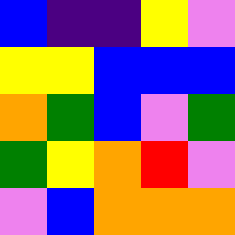[["blue", "indigo", "indigo", "yellow", "violet"], ["yellow", "yellow", "blue", "blue", "blue"], ["orange", "green", "blue", "violet", "green"], ["green", "yellow", "orange", "red", "violet"], ["violet", "blue", "orange", "orange", "orange"]]